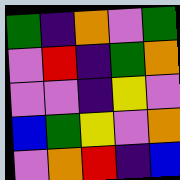[["green", "indigo", "orange", "violet", "green"], ["violet", "red", "indigo", "green", "orange"], ["violet", "violet", "indigo", "yellow", "violet"], ["blue", "green", "yellow", "violet", "orange"], ["violet", "orange", "red", "indigo", "blue"]]